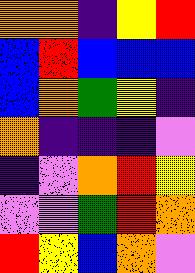[["orange", "orange", "indigo", "yellow", "red"], ["blue", "red", "blue", "blue", "blue"], ["blue", "orange", "green", "yellow", "indigo"], ["orange", "indigo", "indigo", "indigo", "violet"], ["indigo", "violet", "orange", "red", "yellow"], ["violet", "violet", "green", "red", "orange"], ["red", "yellow", "blue", "orange", "violet"]]